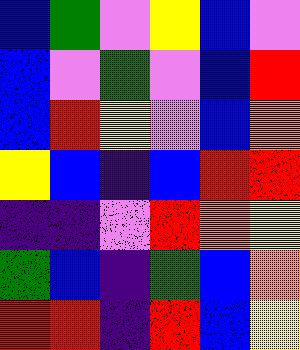[["blue", "green", "violet", "yellow", "blue", "violet"], ["blue", "violet", "green", "violet", "blue", "red"], ["blue", "red", "yellow", "violet", "blue", "orange"], ["yellow", "blue", "indigo", "blue", "red", "red"], ["indigo", "indigo", "violet", "red", "orange", "yellow"], ["green", "blue", "indigo", "green", "blue", "orange"], ["red", "red", "indigo", "red", "blue", "yellow"]]